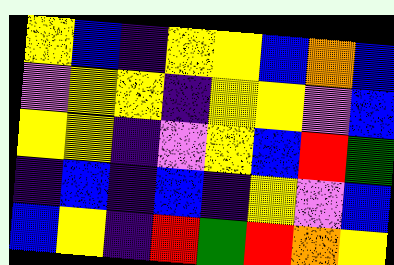[["yellow", "blue", "indigo", "yellow", "yellow", "blue", "orange", "blue"], ["violet", "yellow", "yellow", "indigo", "yellow", "yellow", "violet", "blue"], ["yellow", "yellow", "indigo", "violet", "yellow", "blue", "red", "green"], ["indigo", "blue", "indigo", "blue", "indigo", "yellow", "violet", "blue"], ["blue", "yellow", "indigo", "red", "green", "red", "orange", "yellow"]]